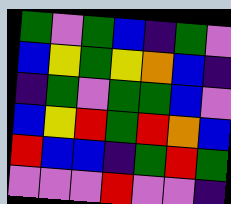[["green", "violet", "green", "blue", "indigo", "green", "violet"], ["blue", "yellow", "green", "yellow", "orange", "blue", "indigo"], ["indigo", "green", "violet", "green", "green", "blue", "violet"], ["blue", "yellow", "red", "green", "red", "orange", "blue"], ["red", "blue", "blue", "indigo", "green", "red", "green"], ["violet", "violet", "violet", "red", "violet", "violet", "indigo"]]